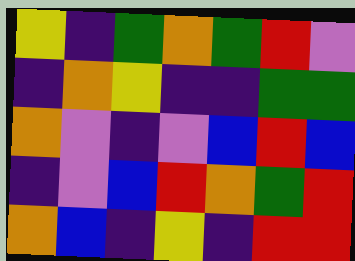[["yellow", "indigo", "green", "orange", "green", "red", "violet"], ["indigo", "orange", "yellow", "indigo", "indigo", "green", "green"], ["orange", "violet", "indigo", "violet", "blue", "red", "blue"], ["indigo", "violet", "blue", "red", "orange", "green", "red"], ["orange", "blue", "indigo", "yellow", "indigo", "red", "red"]]